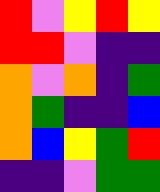[["red", "violet", "yellow", "red", "yellow"], ["red", "red", "violet", "indigo", "indigo"], ["orange", "violet", "orange", "indigo", "green"], ["orange", "green", "indigo", "indigo", "blue"], ["orange", "blue", "yellow", "green", "red"], ["indigo", "indigo", "violet", "green", "green"]]